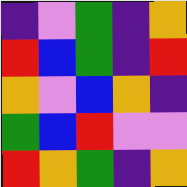[["indigo", "violet", "green", "indigo", "orange"], ["red", "blue", "green", "indigo", "red"], ["orange", "violet", "blue", "orange", "indigo"], ["green", "blue", "red", "violet", "violet"], ["red", "orange", "green", "indigo", "orange"]]